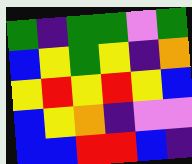[["green", "indigo", "green", "green", "violet", "green"], ["blue", "yellow", "green", "yellow", "indigo", "orange"], ["yellow", "red", "yellow", "red", "yellow", "blue"], ["blue", "yellow", "orange", "indigo", "violet", "violet"], ["blue", "blue", "red", "red", "blue", "indigo"]]